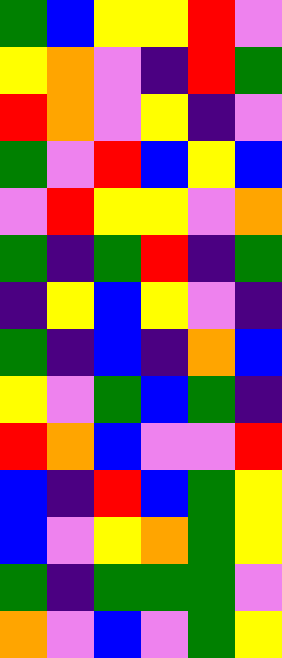[["green", "blue", "yellow", "yellow", "red", "violet"], ["yellow", "orange", "violet", "indigo", "red", "green"], ["red", "orange", "violet", "yellow", "indigo", "violet"], ["green", "violet", "red", "blue", "yellow", "blue"], ["violet", "red", "yellow", "yellow", "violet", "orange"], ["green", "indigo", "green", "red", "indigo", "green"], ["indigo", "yellow", "blue", "yellow", "violet", "indigo"], ["green", "indigo", "blue", "indigo", "orange", "blue"], ["yellow", "violet", "green", "blue", "green", "indigo"], ["red", "orange", "blue", "violet", "violet", "red"], ["blue", "indigo", "red", "blue", "green", "yellow"], ["blue", "violet", "yellow", "orange", "green", "yellow"], ["green", "indigo", "green", "green", "green", "violet"], ["orange", "violet", "blue", "violet", "green", "yellow"]]